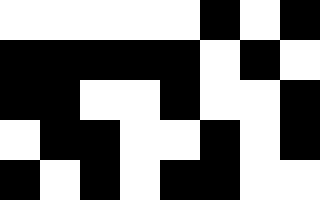[["white", "white", "white", "white", "white", "black", "white", "black"], ["black", "black", "black", "black", "black", "white", "black", "white"], ["black", "black", "white", "white", "black", "white", "white", "black"], ["white", "black", "black", "white", "white", "black", "white", "black"], ["black", "white", "black", "white", "black", "black", "white", "white"]]